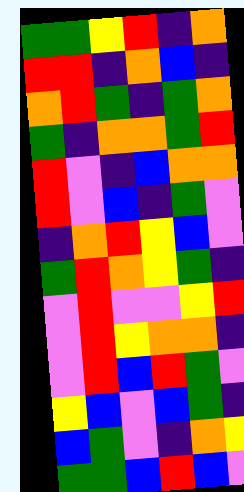[["green", "green", "yellow", "red", "indigo", "orange"], ["red", "red", "indigo", "orange", "blue", "indigo"], ["orange", "red", "green", "indigo", "green", "orange"], ["green", "indigo", "orange", "orange", "green", "red"], ["red", "violet", "indigo", "blue", "orange", "orange"], ["red", "violet", "blue", "indigo", "green", "violet"], ["indigo", "orange", "red", "yellow", "blue", "violet"], ["green", "red", "orange", "yellow", "green", "indigo"], ["violet", "red", "violet", "violet", "yellow", "red"], ["violet", "red", "yellow", "orange", "orange", "indigo"], ["violet", "red", "blue", "red", "green", "violet"], ["yellow", "blue", "violet", "blue", "green", "indigo"], ["blue", "green", "violet", "indigo", "orange", "yellow"], ["green", "green", "blue", "red", "blue", "violet"]]